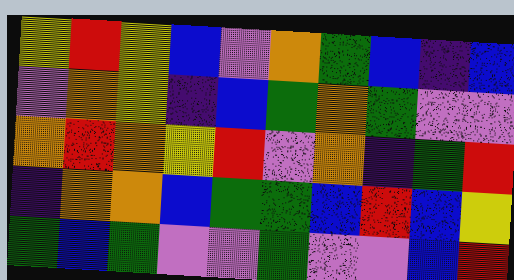[["yellow", "red", "yellow", "blue", "violet", "orange", "green", "blue", "indigo", "blue"], ["violet", "orange", "yellow", "indigo", "blue", "green", "orange", "green", "violet", "violet"], ["orange", "red", "orange", "yellow", "red", "violet", "orange", "indigo", "green", "red"], ["indigo", "orange", "orange", "blue", "green", "green", "blue", "red", "blue", "yellow"], ["green", "blue", "green", "violet", "violet", "green", "violet", "violet", "blue", "red"]]